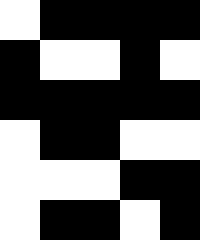[["white", "black", "black", "black", "black"], ["black", "white", "white", "black", "white"], ["black", "black", "black", "black", "black"], ["white", "black", "black", "white", "white"], ["white", "white", "white", "black", "black"], ["white", "black", "black", "white", "black"]]